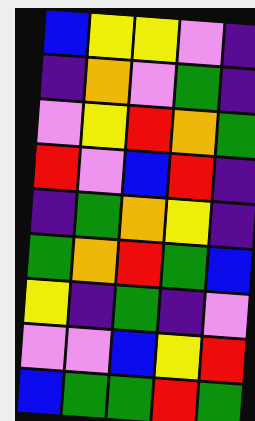[["blue", "yellow", "yellow", "violet", "indigo"], ["indigo", "orange", "violet", "green", "indigo"], ["violet", "yellow", "red", "orange", "green"], ["red", "violet", "blue", "red", "indigo"], ["indigo", "green", "orange", "yellow", "indigo"], ["green", "orange", "red", "green", "blue"], ["yellow", "indigo", "green", "indigo", "violet"], ["violet", "violet", "blue", "yellow", "red"], ["blue", "green", "green", "red", "green"]]